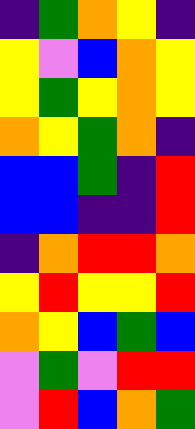[["indigo", "green", "orange", "yellow", "indigo"], ["yellow", "violet", "blue", "orange", "yellow"], ["yellow", "green", "yellow", "orange", "yellow"], ["orange", "yellow", "green", "orange", "indigo"], ["blue", "blue", "green", "indigo", "red"], ["blue", "blue", "indigo", "indigo", "red"], ["indigo", "orange", "red", "red", "orange"], ["yellow", "red", "yellow", "yellow", "red"], ["orange", "yellow", "blue", "green", "blue"], ["violet", "green", "violet", "red", "red"], ["violet", "red", "blue", "orange", "green"]]